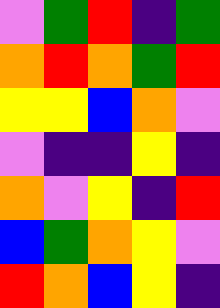[["violet", "green", "red", "indigo", "green"], ["orange", "red", "orange", "green", "red"], ["yellow", "yellow", "blue", "orange", "violet"], ["violet", "indigo", "indigo", "yellow", "indigo"], ["orange", "violet", "yellow", "indigo", "red"], ["blue", "green", "orange", "yellow", "violet"], ["red", "orange", "blue", "yellow", "indigo"]]